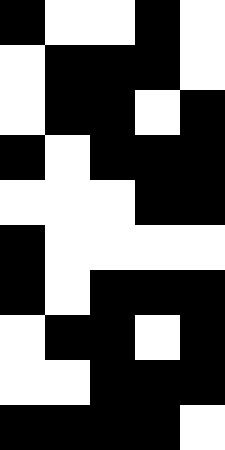[["black", "white", "white", "black", "white"], ["white", "black", "black", "black", "white"], ["white", "black", "black", "white", "black"], ["black", "white", "black", "black", "black"], ["white", "white", "white", "black", "black"], ["black", "white", "white", "white", "white"], ["black", "white", "black", "black", "black"], ["white", "black", "black", "white", "black"], ["white", "white", "black", "black", "black"], ["black", "black", "black", "black", "white"]]